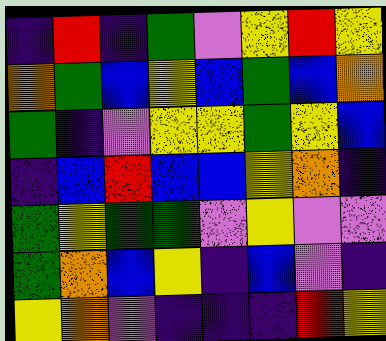[["indigo", "red", "indigo", "green", "violet", "yellow", "red", "yellow"], ["orange", "green", "blue", "yellow", "blue", "green", "blue", "orange"], ["green", "indigo", "violet", "yellow", "yellow", "green", "yellow", "blue"], ["indigo", "blue", "red", "blue", "blue", "yellow", "orange", "indigo"], ["green", "yellow", "green", "green", "violet", "yellow", "violet", "violet"], ["green", "orange", "blue", "yellow", "indigo", "blue", "violet", "indigo"], ["yellow", "orange", "violet", "indigo", "indigo", "indigo", "red", "yellow"]]